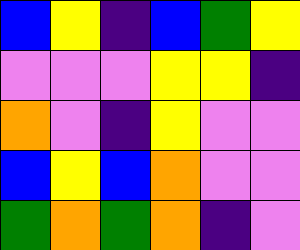[["blue", "yellow", "indigo", "blue", "green", "yellow"], ["violet", "violet", "violet", "yellow", "yellow", "indigo"], ["orange", "violet", "indigo", "yellow", "violet", "violet"], ["blue", "yellow", "blue", "orange", "violet", "violet"], ["green", "orange", "green", "orange", "indigo", "violet"]]